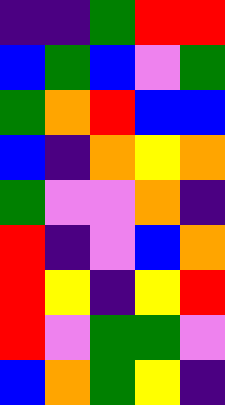[["indigo", "indigo", "green", "red", "red"], ["blue", "green", "blue", "violet", "green"], ["green", "orange", "red", "blue", "blue"], ["blue", "indigo", "orange", "yellow", "orange"], ["green", "violet", "violet", "orange", "indigo"], ["red", "indigo", "violet", "blue", "orange"], ["red", "yellow", "indigo", "yellow", "red"], ["red", "violet", "green", "green", "violet"], ["blue", "orange", "green", "yellow", "indigo"]]